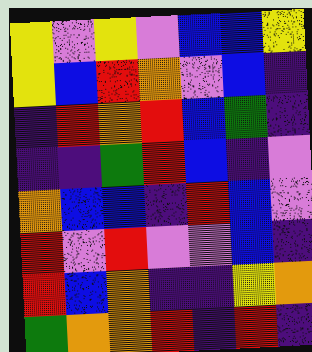[["yellow", "violet", "yellow", "violet", "blue", "blue", "yellow"], ["yellow", "blue", "red", "orange", "violet", "blue", "indigo"], ["indigo", "red", "orange", "red", "blue", "green", "indigo"], ["indigo", "indigo", "green", "red", "blue", "indigo", "violet"], ["orange", "blue", "blue", "indigo", "red", "blue", "violet"], ["red", "violet", "red", "violet", "violet", "blue", "indigo"], ["red", "blue", "orange", "indigo", "indigo", "yellow", "orange"], ["green", "orange", "orange", "red", "indigo", "red", "indigo"]]